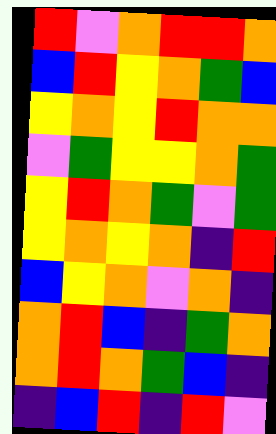[["red", "violet", "orange", "red", "red", "orange"], ["blue", "red", "yellow", "orange", "green", "blue"], ["yellow", "orange", "yellow", "red", "orange", "orange"], ["violet", "green", "yellow", "yellow", "orange", "green"], ["yellow", "red", "orange", "green", "violet", "green"], ["yellow", "orange", "yellow", "orange", "indigo", "red"], ["blue", "yellow", "orange", "violet", "orange", "indigo"], ["orange", "red", "blue", "indigo", "green", "orange"], ["orange", "red", "orange", "green", "blue", "indigo"], ["indigo", "blue", "red", "indigo", "red", "violet"]]